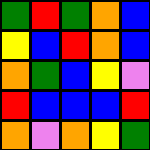[["green", "red", "green", "orange", "blue"], ["yellow", "blue", "red", "orange", "blue"], ["orange", "green", "blue", "yellow", "violet"], ["red", "blue", "blue", "blue", "red"], ["orange", "violet", "orange", "yellow", "green"]]